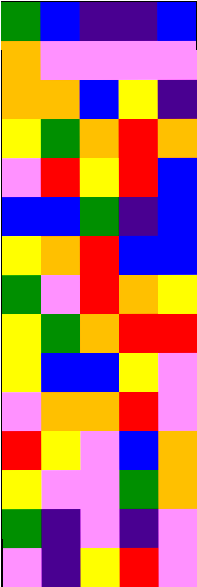[["green", "blue", "indigo", "indigo", "blue"], ["orange", "violet", "violet", "violet", "violet"], ["orange", "orange", "blue", "yellow", "indigo"], ["yellow", "green", "orange", "red", "orange"], ["violet", "red", "yellow", "red", "blue"], ["blue", "blue", "green", "indigo", "blue"], ["yellow", "orange", "red", "blue", "blue"], ["green", "violet", "red", "orange", "yellow"], ["yellow", "green", "orange", "red", "red"], ["yellow", "blue", "blue", "yellow", "violet"], ["violet", "orange", "orange", "red", "violet"], ["red", "yellow", "violet", "blue", "orange"], ["yellow", "violet", "violet", "green", "orange"], ["green", "indigo", "violet", "indigo", "violet"], ["violet", "indigo", "yellow", "red", "violet"]]